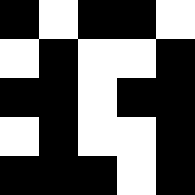[["black", "white", "black", "black", "white"], ["white", "black", "white", "white", "black"], ["black", "black", "white", "black", "black"], ["white", "black", "white", "white", "black"], ["black", "black", "black", "white", "black"]]